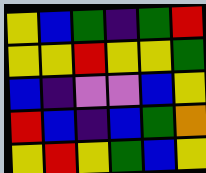[["yellow", "blue", "green", "indigo", "green", "red"], ["yellow", "yellow", "red", "yellow", "yellow", "green"], ["blue", "indigo", "violet", "violet", "blue", "yellow"], ["red", "blue", "indigo", "blue", "green", "orange"], ["yellow", "red", "yellow", "green", "blue", "yellow"]]